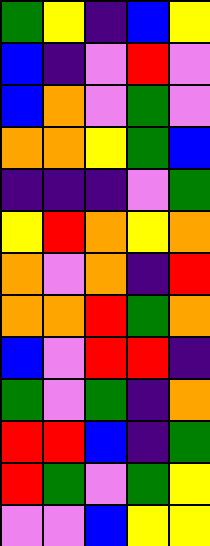[["green", "yellow", "indigo", "blue", "yellow"], ["blue", "indigo", "violet", "red", "violet"], ["blue", "orange", "violet", "green", "violet"], ["orange", "orange", "yellow", "green", "blue"], ["indigo", "indigo", "indigo", "violet", "green"], ["yellow", "red", "orange", "yellow", "orange"], ["orange", "violet", "orange", "indigo", "red"], ["orange", "orange", "red", "green", "orange"], ["blue", "violet", "red", "red", "indigo"], ["green", "violet", "green", "indigo", "orange"], ["red", "red", "blue", "indigo", "green"], ["red", "green", "violet", "green", "yellow"], ["violet", "violet", "blue", "yellow", "yellow"]]